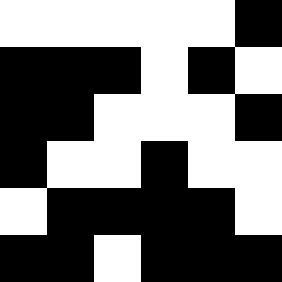[["white", "white", "white", "white", "white", "black"], ["black", "black", "black", "white", "black", "white"], ["black", "black", "white", "white", "white", "black"], ["black", "white", "white", "black", "white", "white"], ["white", "black", "black", "black", "black", "white"], ["black", "black", "white", "black", "black", "black"]]